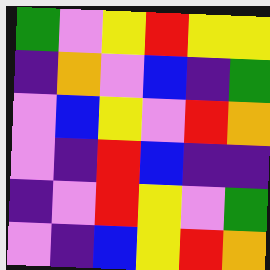[["green", "violet", "yellow", "red", "yellow", "yellow"], ["indigo", "orange", "violet", "blue", "indigo", "green"], ["violet", "blue", "yellow", "violet", "red", "orange"], ["violet", "indigo", "red", "blue", "indigo", "indigo"], ["indigo", "violet", "red", "yellow", "violet", "green"], ["violet", "indigo", "blue", "yellow", "red", "orange"]]